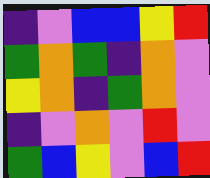[["indigo", "violet", "blue", "blue", "yellow", "red"], ["green", "orange", "green", "indigo", "orange", "violet"], ["yellow", "orange", "indigo", "green", "orange", "violet"], ["indigo", "violet", "orange", "violet", "red", "violet"], ["green", "blue", "yellow", "violet", "blue", "red"]]